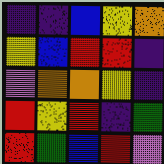[["indigo", "indigo", "blue", "yellow", "orange"], ["yellow", "blue", "red", "red", "indigo"], ["violet", "orange", "orange", "yellow", "indigo"], ["red", "yellow", "red", "indigo", "green"], ["red", "green", "blue", "red", "violet"]]